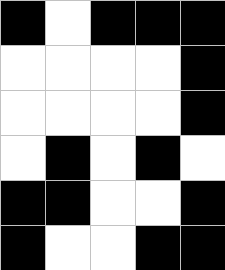[["black", "white", "black", "black", "black"], ["white", "white", "white", "white", "black"], ["white", "white", "white", "white", "black"], ["white", "black", "white", "black", "white"], ["black", "black", "white", "white", "black"], ["black", "white", "white", "black", "black"]]